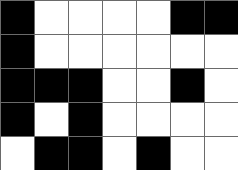[["black", "white", "white", "white", "white", "black", "black"], ["black", "white", "white", "white", "white", "white", "white"], ["black", "black", "black", "white", "white", "black", "white"], ["black", "white", "black", "white", "white", "white", "white"], ["white", "black", "black", "white", "black", "white", "white"]]